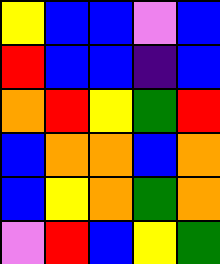[["yellow", "blue", "blue", "violet", "blue"], ["red", "blue", "blue", "indigo", "blue"], ["orange", "red", "yellow", "green", "red"], ["blue", "orange", "orange", "blue", "orange"], ["blue", "yellow", "orange", "green", "orange"], ["violet", "red", "blue", "yellow", "green"]]